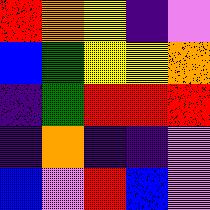[["red", "orange", "yellow", "indigo", "violet"], ["blue", "green", "yellow", "yellow", "orange"], ["indigo", "green", "red", "red", "red"], ["indigo", "orange", "indigo", "indigo", "violet"], ["blue", "violet", "red", "blue", "violet"]]